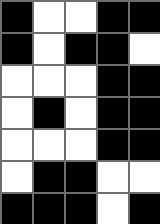[["black", "white", "white", "black", "black"], ["black", "white", "black", "black", "white"], ["white", "white", "white", "black", "black"], ["white", "black", "white", "black", "black"], ["white", "white", "white", "black", "black"], ["white", "black", "black", "white", "white"], ["black", "black", "black", "white", "black"]]